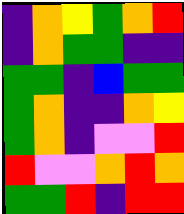[["indigo", "orange", "yellow", "green", "orange", "red"], ["indigo", "orange", "green", "green", "indigo", "indigo"], ["green", "green", "indigo", "blue", "green", "green"], ["green", "orange", "indigo", "indigo", "orange", "yellow"], ["green", "orange", "indigo", "violet", "violet", "red"], ["red", "violet", "violet", "orange", "red", "orange"], ["green", "green", "red", "indigo", "red", "red"]]